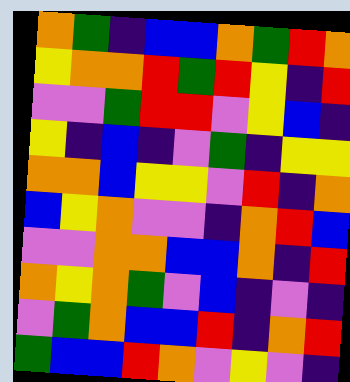[["orange", "green", "indigo", "blue", "blue", "orange", "green", "red", "orange"], ["yellow", "orange", "orange", "red", "green", "red", "yellow", "indigo", "red"], ["violet", "violet", "green", "red", "red", "violet", "yellow", "blue", "indigo"], ["yellow", "indigo", "blue", "indigo", "violet", "green", "indigo", "yellow", "yellow"], ["orange", "orange", "blue", "yellow", "yellow", "violet", "red", "indigo", "orange"], ["blue", "yellow", "orange", "violet", "violet", "indigo", "orange", "red", "blue"], ["violet", "violet", "orange", "orange", "blue", "blue", "orange", "indigo", "red"], ["orange", "yellow", "orange", "green", "violet", "blue", "indigo", "violet", "indigo"], ["violet", "green", "orange", "blue", "blue", "red", "indigo", "orange", "red"], ["green", "blue", "blue", "red", "orange", "violet", "yellow", "violet", "indigo"]]